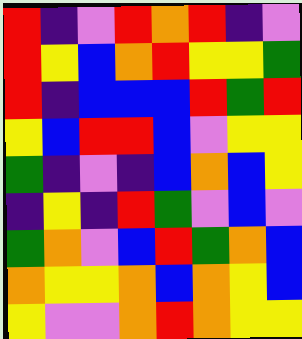[["red", "indigo", "violet", "red", "orange", "red", "indigo", "violet"], ["red", "yellow", "blue", "orange", "red", "yellow", "yellow", "green"], ["red", "indigo", "blue", "blue", "blue", "red", "green", "red"], ["yellow", "blue", "red", "red", "blue", "violet", "yellow", "yellow"], ["green", "indigo", "violet", "indigo", "blue", "orange", "blue", "yellow"], ["indigo", "yellow", "indigo", "red", "green", "violet", "blue", "violet"], ["green", "orange", "violet", "blue", "red", "green", "orange", "blue"], ["orange", "yellow", "yellow", "orange", "blue", "orange", "yellow", "blue"], ["yellow", "violet", "violet", "orange", "red", "orange", "yellow", "yellow"]]